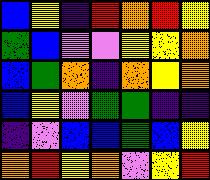[["blue", "yellow", "indigo", "red", "orange", "red", "yellow"], ["green", "blue", "violet", "violet", "yellow", "yellow", "orange"], ["blue", "green", "orange", "indigo", "orange", "yellow", "orange"], ["blue", "yellow", "violet", "green", "green", "indigo", "indigo"], ["indigo", "violet", "blue", "blue", "green", "blue", "yellow"], ["orange", "red", "yellow", "orange", "violet", "yellow", "red"]]